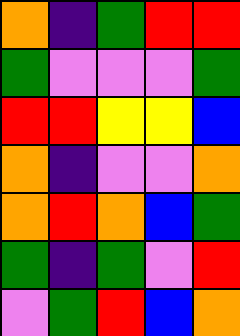[["orange", "indigo", "green", "red", "red"], ["green", "violet", "violet", "violet", "green"], ["red", "red", "yellow", "yellow", "blue"], ["orange", "indigo", "violet", "violet", "orange"], ["orange", "red", "orange", "blue", "green"], ["green", "indigo", "green", "violet", "red"], ["violet", "green", "red", "blue", "orange"]]